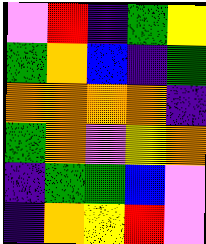[["violet", "red", "indigo", "green", "yellow"], ["green", "orange", "blue", "indigo", "green"], ["orange", "orange", "orange", "orange", "indigo"], ["green", "orange", "violet", "yellow", "orange"], ["indigo", "green", "green", "blue", "violet"], ["indigo", "orange", "yellow", "red", "violet"]]